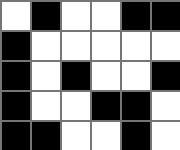[["white", "black", "white", "white", "black", "black"], ["black", "white", "white", "white", "white", "white"], ["black", "white", "black", "white", "white", "black"], ["black", "white", "white", "black", "black", "white"], ["black", "black", "white", "white", "black", "white"]]